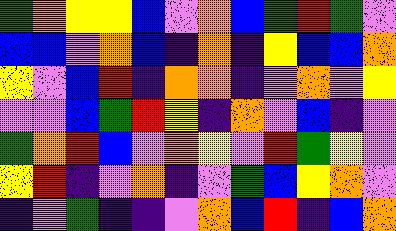[["green", "orange", "yellow", "yellow", "blue", "violet", "orange", "blue", "green", "red", "green", "violet"], ["blue", "blue", "violet", "orange", "blue", "indigo", "orange", "indigo", "yellow", "blue", "blue", "orange"], ["yellow", "violet", "blue", "red", "indigo", "orange", "orange", "indigo", "violet", "orange", "violet", "yellow"], ["violet", "violet", "blue", "green", "red", "yellow", "indigo", "orange", "violet", "blue", "indigo", "violet"], ["green", "orange", "red", "blue", "violet", "orange", "yellow", "violet", "red", "green", "yellow", "violet"], ["yellow", "red", "indigo", "violet", "orange", "indigo", "violet", "green", "blue", "yellow", "orange", "violet"], ["indigo", "violet", "green", "indigo", "indigo", "violet", "orange", "blue", "red", "indigo", "blue", "orange"]]